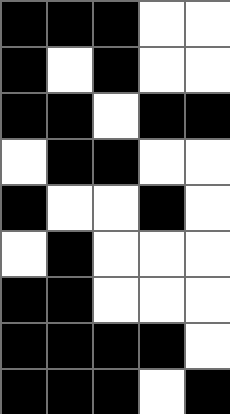[["black", "black", "black", "white", "white"], ["black", "white", "black", "white", "white"], ["black", "black", "white", "black", "black"], ["white", "black", "black", "white", "white"], ["black", "white", "white", "black", "white"], ["white", "black", "white", "white", "white"], ["black", "black", "white", "white", "white"], ["black", "black", "black", "black", "white"], ["black", "black", "black", "white", "black"]]